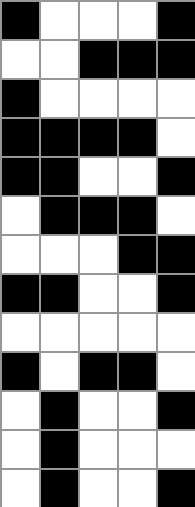[["black", "white", "white", "white", "black"], ["white", "white", "black", "black", "black"], ["black", "white", "white", "white", "white"], ["black", "black", "black", "black", "white"], ["black", "black", "white", "white", "black"], ["white", "black", "black", "black", "white"], ["white", "white", "white", "black", "black"], ["black", "black", "white", "white", "black"], ["white", "white", "white", "white", "white"], ["black", "white", "black", "black", "white"], ["white", "black", "white", "white", "black"], ["white", "black", "white", "white", "white"], ["white", "black", "white", "white", "black"]]